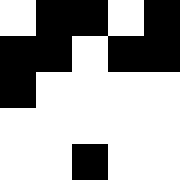[["white", "black", "black", "white", "black"], ["black", "black", "white", "black", "black"], ["black", "white", "white", "white", "white"], ["white", "white", "white", "white", "white"], ["white", "white", "black", "white", "white"]]